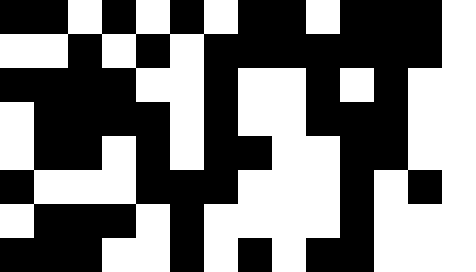[["black", "black", "white", "black", "white", "black", "white", "black", "black", "white", "black", "black", "black", "white"], ["white", "white", "black", "white", "black", "white", "black", "black", "black", "black", "black", "black", "black", "white"], ["black", "black", "black", "black", "white", "white", "black", "white", "white", "black", "white", "black", "white", "white"], ["white", "black", "black", "black", "black", "white", "black", "white", "white", "black", "black", "black", "white", "white"], ["white", "black", "black", "white", "black", "white", "black", "black", "white", "white", "black", "black", "white", "white"], ["black", "white", "white", "white", "black", "black", "black", "white", "white", "white", "black", "white", "black", "white"], ["white", "black", "black", "black", "white", "black", "white", "white", "white", "white", "black", "white", "white", "white"], ["black", "black", "black", "white", "white", "black", "white", "black", "white", "black", "black", "white", "white", "white"]]